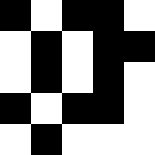[["black", "white", "black", "black", "white"], ["white", "black", "white", "black", "black"], ["white", "black", "white", "black", "white"], ["black", "white", "black", "black", "white"], ["white", "black", "white", "white", "white"]]